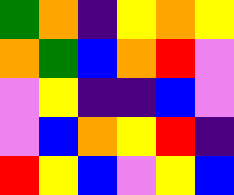[["green", "orange", "indigo", "yellow", "orange", "yellow"], ["orange", "green", "blue", "orange", "red", "violet"], ["violet", "yellow", "indigo", "indigo", "blue", "violet"], ["violet", "blue", "orange", "yellow", "red", "indigo"], ["red", "yellow", "blue", "violet", "yellow", "blue"]]